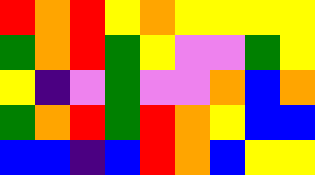[["red", "orange", "red", "yellow", "orange", "yellow", "yellow", "yellow", "yellow"], ["green", "orange", "red", "green", "yellow", "violet", "violet", "green", "yellow"], ["yellow", "indigo", "violet", "green", "violet", "violet", "orange", "blue", "orange"], ["green", "orange", "red", "green", "red", "orange", "yellow", "blue", "blue"], ["blue", "blue", "indigo", "blue", "red", "orange", "blue", "yellow", "yellow"]]